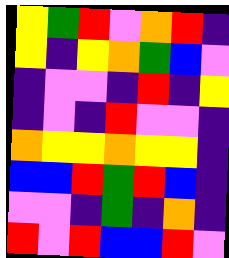[["yellow", "green", "red", "violet", "orange", "red", "indigo"], ["yellow", "indigo", "yellow", "orange", "green", "blue", "violet"], ["indigo", "violet", "violet", "indigo", "red", "indigo", "yellow"], ["indigo", "violet", "indigo", "red", "violet", "violet", "indigo"], ["orange", "yellow", "yellow", "orange", "yellow", "yellow", "indigo"], ["blue", "blue", "red", "green", "red", "blue", "indigo"], ["violet", "violet", "indigo", "green", "indigo", "orange", "indigo"], ["red", "violet", "red", "blue", "blue", "red", "violet"]]